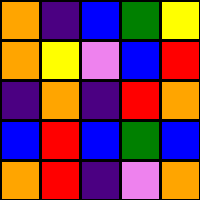[["orange", "indigo", "blue", "green", "yellow"], ["orange", "yellow", "violet", "blue", "red"], ["indigo", "orange", "indigo", "red", "orange"], ["blue", "red", "blue", "green", "blue"], ["orange", "red", "indigo", "violet", "orange"]]